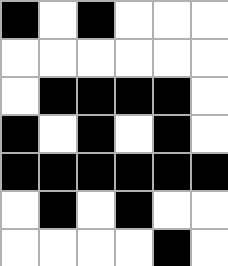[["black", "white", "black", "white", "white", "white"], ["white", "white", "white", "white", "white", "white"], ["white", "black", "black", "black", "black", "white"], ["black", "white", "black", "white", "black", "white"], ["black", "black", "black", "black", "black", "black"], ["white", "black", "white", "black", "white", "white"], ["white", "white", "white", "white", "black", "white"]]